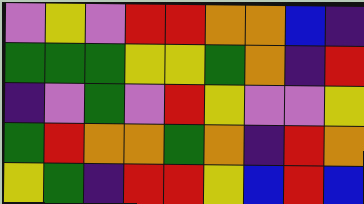[["violet", "yellow", "violet", "red", "red", "orange", "orange", "blue", "indigo"], ["green", "green", "green", "yellow", "yellow", "green", "orange", "indigo", "red"], ["indigo", "violet", "green", "violet", "red", "yellow", "violet", "violet", "yellow"], ["green", "red", "orange", "orange", "green", "orange", "indigo", "red", "orange"], ["yellow", "green", "indigo", "red", "red", "yellow", "blue", "red", "blue"]]